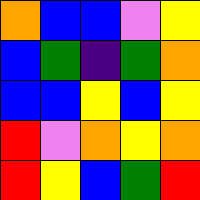[["orange", "blue", "blue", "violet", "yellow"], ["blue", "green", "indigo", "green", "orange"], ["blue", "blue", "yellow", "blue", "yellow"], ["red", "violet", "orange", "yellow", "orange"], ["red", "yellow", "blue", "green", "red"]]